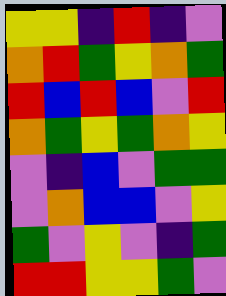[["yellow", "yellow", "indigo", "red", "indigo", "violet"], ["orange", "red", "green", "yellow", "orange", "green"], ["red", "blue", "red", "blue", "violet", "red"], ["orange", "green", "yellow", "green", "orange", "yellow"], ["violet", "indigo", "blue", "violet", "green", "green"], ["violet", "orange", "blue", "blue", "violet", "yellow"], ["green", "violet", "yellow", "violet", "indigo", "green"], ["red", "red", "yellow", "yellow", "green", "violet"]]